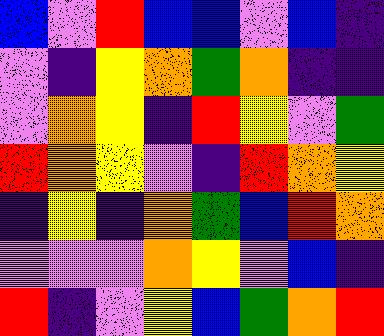[["blue", "violet", "red", "blue", "blue", "violet", "blue", "indigo"], ["violet", "indigo", "yellow", "orange", "green", "orange", "indigo", "indigo"], ["violet", "orange", "yellow", "indigo", "red", "yellow", "violet", "green"], ["red", "orange", "yellow", "violet", "indigo", "red", "orange", "yellow"], ["indigo", "yellow", "indigo", "orange", "green", "blue", "red", "orange"], ["violet", "violet", "violet", "orange", "yellow", "violet", "blue", "indigo"], ["red", "indigo", "violet", "yellow", "blue", "green", "orange", "red"]]